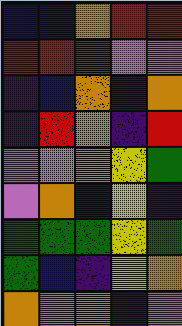[["blue", "blue", "orange", "red", "red"], ["red", "red", "red", "violet", "violet"], ["indigo", "blue", "orange", "indigo", "orange"], ["indigo", "red", "orange", "indigo", "red"], ["violet", "violet", "orange", "yellow", "green"], ["violet", "orange", "blue", "yellow", "indigo"], ["green", "green", "green", "yellow", "green"], ["green", "blue", "indigo", "yellow", "orange"], ["orange", "violet", "orange", "indigo", "violet"]]